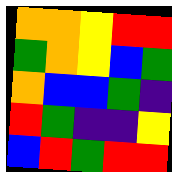[["orange", "orange", "yellow", "red", "red"], ["green", "orange", "yellow", "blue", "green"], ["orange", "blue", "blue", "green", "indigo"], ["red", "green", "indigo", "indigo", "yellow"], ["blue", "red", "green", "red", "red"]]